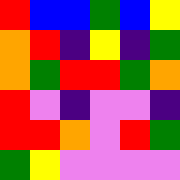[["red", "blue", "blue", "green", "blue", "yellow"], ["orange", "red", "indigo", "yellow", "indigo", "green"], ["orange", "green", "red", "red", "green", "orange"], ["red", "violet", "indigo", "violet", "violet", "indigo"], ["red", "red", "orange", "violet", "red", "green"], ["green", "yellow", "violet", "violet", "violet", "violet"]]